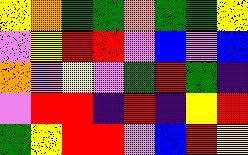[["yellow", "orange", "green", "green", "orange", "green", "green", "yellow"], ["violet", "yellow", "red", "red", "violet", "blue", "violet", "blue"], ["orange", "violet", "yellow", "violet", "green", "red", "green", "indigo"], ["violet", "red", "red", "indigo", "red", "indigo", "yellow", "red"], ["green", "yellow", "red", "red", "violet", "blue", "red", "yellow"]]